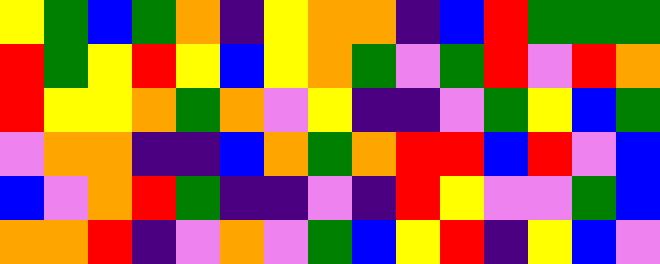[["yellow", "green", "blue", "green", "orange", "indigo", "yellow", "orange", "orange", "indigo", "blue", "red", "green", "green", "green"], ["red", "green", "yellow", "red", "yellow", "blue", "yellow", "orange", "green", "violet", "green", "red", "violet", "red", "orange"], ["red", "yellow", "yellow", "orange", "green", "orange", "violet", "yellow", "indigo", "indigo", "violet", "green", "yellow", "blue", "green"], ["violet", "orange", "orange", "indigo", "indigo", "blue", "orange", "green", "orange", "red", "red", "blue", "red", "violet", "blue"], ["blue", "violet", "orange", "red", "green", "indigo", "indigo", "violet", "indigo", "red", "yellow", "violet", "violet", "green", "blue"], ["orange", "orange", "red", "indigo", "violet", "orange", "violet", "green", "blue", "yellow", "red", "indigo", "yellow", "blue", "violet"]]